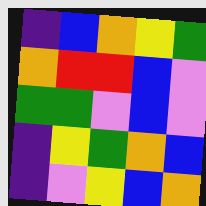[["indigo", "blue", "orange", "yellow", "green"], ["orange", "red", "red", "blue", "violet"], ["green", "green", "violet", "blue", "violet"], ["indigo", "yellow", "green", "orange", "blue"], ["indigo", "violet", "yellow", "blue", "orange"]]